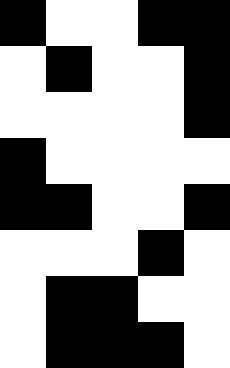[["black", "white", "white", "black", "black"], ["white", "black", "white", "white", "black"], ["white", "white", "white", "white", "black"], ["black", "white", "white", "white", "white"], ["black", "black", "white", "white", "black"], ["white", "white", "white", "black", "white"], ["white", "black", "black", "white", "white"], ["white", "black", "black", "black", "white"]]